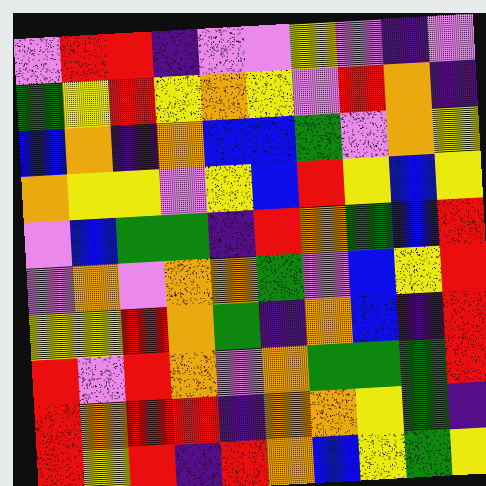[["violet", "red", "red", "indigo", "violet", "violet", "yellow", "violet", "indigo", "violet"], ["green", "yellow", "red", "yellow", "orange", "yellow", "violet", "red", "orange", "indigo"], ["blue", "orange", "indigo", "orange", "blue", "blue", "green", "violet", "orange", "yellow"], ["orange", "yellow", "yellow", "violet", "yellow", "blue", "red", "yellow", "blue", "yellow"], ["violet", "blue", "green", "green", "indigo", "red", "orange", "green", "blue", "red"], ["violet", "orange", "violet", "orange", "orange", "green", "violet", "blue", "yellow", "red"], ["yellow", "yellow", "red", "orange", "green", "indigo", "orange", "blue", "indigo", "red"], ["red", "violet", "red", "orange", "violet", "orange", "green", "green", "green", "red"], ["red", "orange", "red", "red", "indigo", "orange", "orange", "yellow", "green", "indigo"], ["red", "yellow", "red", "indigo", "red", "orange", "blue", "yellow", "green", "yellow"]]